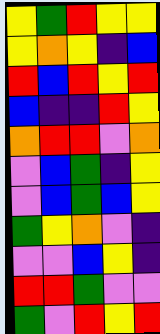[["yellow", "green", "red", "yellow", "yellow"], ["yellow", "orange", "yellow", "indigo", "blue"], ["red", "blue", "red", "yellow", "red"], ["blue", "indigo", "indigo", "red", "yellow"], ["orange", "red", "red", "violet", "orange"], ["violet", "blue", "green", "indigo", "yellow"], ["violet", "blue", "green", "blue", "yellow"], ["green", "yellow", "orange", "violet", "indigo"], ["violet", "violet", "blue", "yellow", "indigo"], ["red", "red", "green", "violet", "violet"], ["green", "violet", "red", "yellow", "red"]]